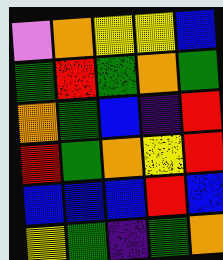[["violet", "orange", "yellow", "yellow", "blue"], ["green", "red", "green", "orange", "green"], ["orange", "green", "blue", "indigo", "red"], ["red", "green", "orange", "yellow", "red"], ["blue", "blue", "blue", "red", "blue"], ["yellow", "green", "indigo", "green", "orange"]]